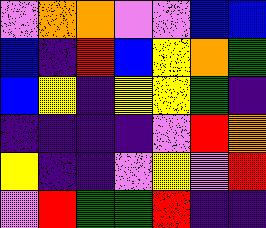[["violet", "orange", "orange", "violet", "violet", "blue", "blue"], ["blue", "indigo", "red", "blue", "yellow", "orange", "green"], ["blue", "yellow", "indigo", "yellow", "yellow", "green", "indigo"], ["indigo", "indigo", "indigo", "indigo", "violet", "red", "orange"], ["yellow", "indigo", "indigo", "violet", "yellow", "violet", "red"], ["violet", "red", "green", "green", "red", "indigo", "indigo"]]